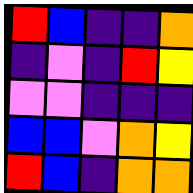[["red", "blue", "indigo", "indigo", "orange"], ["indigo", "violet", "indigo", "red", "yellow"], ["violet", "violet", "indigo", "indigo", "indigo"], ["blue", "blue", "violet", "orange", "yellow"], ["red", "blue", "indigo", "orange", "orange"]]